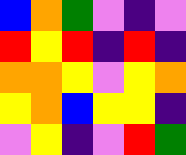[["blue", "orange", "green", "violet", "indigo", "violet"], ["red", "yellow", "red", "indigo", "red", "indigo"], ["orange", "orange", "yellow", "violet", "yellow", "orange"], ["yellow", "orange", "blue", "yellow", "yellow", "indigo"], ["violet", "yellow", "indigo", "violet", "red", "green"]]